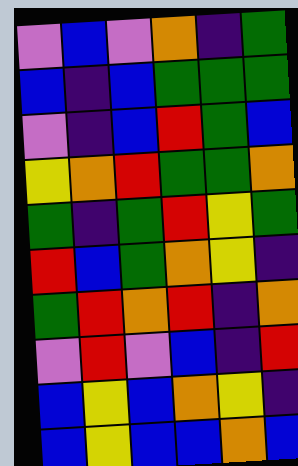[["violet", "blue", "violet", "orange", "indigo", "green"], ["blue", "indigo", "blue", "green", "green", "green"], ["violet", "indigo", "blue", "red", "green", "blue"], ["yellow", "orange", "red", "green", "green", "orange"], ["green", "indigo", "green", "red", "yellow", "green"], ["red", "blue", "green", "orange", "yellow", "indigo"], ["green", "red", "orange", "red", "indigo", "orange"], ["violet", "red", "violet", "blue", "indigo", "red"], ["blue", "yellow", "blue", "orange", "yellow", "indigo"], ["blue", "yellow", "blue", "blue", "orange", "blue"]]